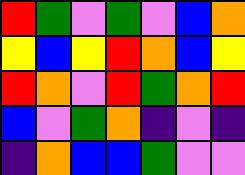[["red", "green", "violet", "green", "violet", "blue", "orange"], ["yellow", "blue", "yellow", "red", "orange", "blue", "yellow"], ["red", "orange", "violet", "red", "green", "orange", "red"], ["blue", "violet", "green", "orange", "indigo", "violet", "indigo"], ["indigo", "orange", "blue", "blue", "green", "violet", "violet"]]